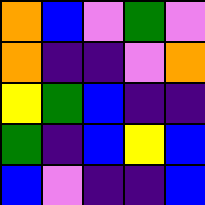[["orange", "blue", "violet", "green", "violet"], ["orange", "indigo", "indigo", "violet", "orange"], ["yellow", "green", "blue", "indigo", "indigo"], ["green", "indigo", "blue", "yellow", "blue"], ["blue", "violet", "indigo", "indigo", "blue"]]